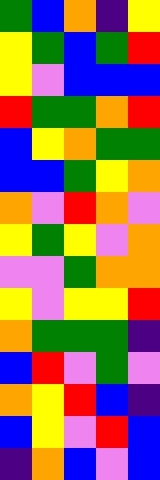[["green", "blue", "orange", "indigo", "yellow"], ["yellow", "green", "blue", "green", "red"], ["yellow", "violet", "blue", "blue", "blue"], ["red", "green", "green", "orange", "red"], ["blue", "yellow", "orange", "green", "green"], ["blue", "blue", "green", "yellow", "orange"], ["orange", "violet", "red", "orange", "violet"], ["yellow", "green", "yellow", "violet", "orange"], ["violet", "violet", "green", "orange", "orange"], ["yellow", "violet", "yellow", "yellow", "red"], ["orange", "green", "green", "green", "indigo"], ["blue", "red", "violet", "green", "violet"], ["orange", "yellow", "red", "blue", "indigo"], ["blue", "yellow", "violet", "red", "blue"], ["indigo", "orange", "blue", "violet", "blue"]]